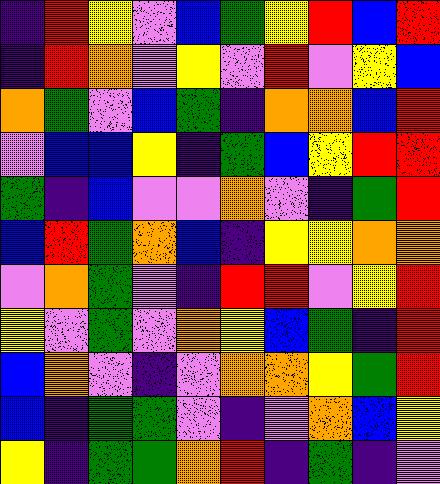[["indigo", "red", "yellow", "violet", "blue", "green", "yellow", "red", "blue", "red"], ["indigo", "red", "orange", "violet", "yellow", "violet", "red", "violet", "yellow", "blue"], ["orange", "green", "violet", "blue", "green", "indigo", "orange", "orange", "blue", "red"], ["violet", "blue", "blue", "yellow", "indigo", "green", "blue", "yellow", "red", "red"], ["green", "indigo", "blue", "violet", "violet", "orange", "violet", "indigo", "green", "red"], ["blue", "red", "green", "orange", "blue", "indigo", "yellow", "yellow", "orange", "orange"], ["violet", "orange", "green", "violet", "indigo", "red", "red", "violet", "yellow", "red"], ["yellow", "violet", "green", "violet", "orange", "yellow", "blue", "green", "indigo", "red"], ["blue", "orange", "violet", "indigo", "violet", "orange", "orange", "yellow", "green", "red"], ["blue", "indigo", "green", "green", "violet", "indigo", "violet", "orange", "blue", "yellow"], ["yellow", "indigo", "green", "green", "orange", "red", "indigo", "green", "indigo", "violet"]]